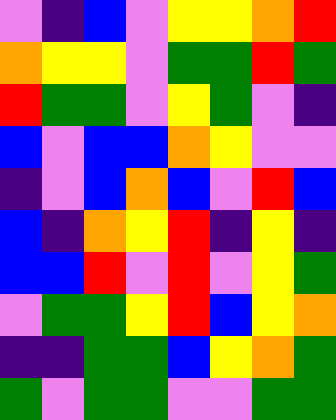[["violet", "indigo", "blue", "violet", "yellow", "yellow", "orange", "red"], ["orange", "yellow", "yellow", "violet", "green", "green", "red", "green"], ["red", "green", "green", "violet", "yellow", "green", "violet", "indigo"], ["blue", "violet", "blue", "blue", "orange", "yellow", "violet", "violet"], ["indigo", "violet", "blue", "orange", "blue", "violet", "red", "blue"], ["blue", "indigo", "orange", "yellow", "red", "indigo", "yellow", "indigo"], ["blue", "blue", "red", "violet", "red", "violet", "yellow", "green"], ["violet", "green", "green", "yellow", "red", "blue", "yellow", "orange"], ["indigo", "indigo", "green", "green", "blue", "yellow", "orange", "green"], ["green", "violet", "green", "green", "violet", "violet", "green", "green"]]